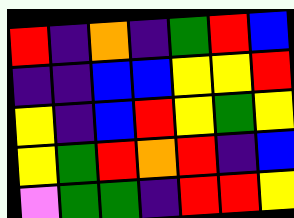[["red", "indigo", "orange", "indigo", "green", "red", "blue"], ["indigo", "indigo", "blue", "blue", "yellow", "yellow", "red"], ["yellow", "indigo", "blue", "red", "yellow", "green", "yellow"], ["yellow", "green", "red", "orange", "red", "indigo", "blue"], ["violet", "green", "green", "indigo", "red", "red", "yellow"]]